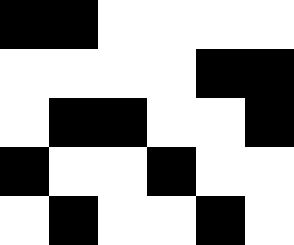[["black", "black", "white", "white", "white", "white"], ["white", "white", "white", "white", "black", "black"], ["white", "black", "black", "white", "white", "black"], ["black", "white", "white", "black", "white", "white"], ["white", "black", "white", "white", "black", "white"]]